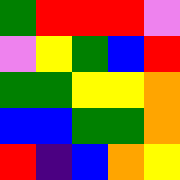[["green", "red", "red", "red", "violet"], ["violet", "yellow", "green", "blue", "red"], ["green", "green", "yellow", "yellow", "orange"], ["blue", "blue", "green", "green", "orange"], ["red", "indigo", "blue", "orange", "yellow"]]